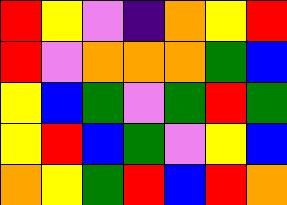[["red", "yellow", "violet", "indigo", "orange", "yellow", "red"], ["red", "violet", "orange", "orange", "orange", "green", "blue"], ["yellow", "blue", "green", "violet", "green", "red", "green"], ["yellow", "red", "blue", "green", "violet", "yellow", "blue"], ["orange", "yellow", "green", "red", "blue", "red", "orange"]]